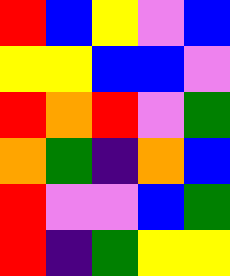[["red", "blue", "yellow", "violet", "blue"], ["yellow", "yellow", "blue", "blue", "violet"], ["red", "orange", "red", "violet", "green"], ["orange", "green", "indigo", "orange", "blue"], ["red", "violet", "violet", "blue", "green"], ["red", "indigo", "green", "yellow", "yellow"]]